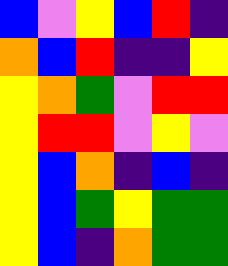[["blue", "violet", "yellow", "blue", "red", "indigo"], ["orange", "blue", "red", "indigo", "indigo", "yellow"], ["yellow", "orange", "green", "violet", "red", "red"], ["yellow", "red", "red", "violet", "yellow", "violet"], ["yellow", "blue", "orange", "indigo", "blue", "indigo"], ["yellow", "blue", "green", "yellow", "green", "green"], ["yellow", "blue", "indigo", "orange", "green", "green"]]